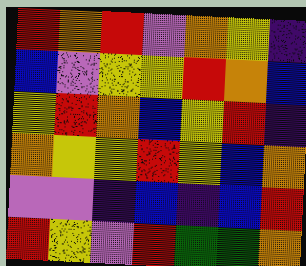[["red", "orange", "red", "violet", "orange", "yellow", "indigo"], ["blue", "violet", "yellow", "yellow", "red", "orange", "blue"], ["yellow", "red", "orange", "blue", "yellow", "red", "indigo"], ["orange", "yellow", "yellow", "red", "yellow", "blue", "orange"], ["violet", "violet", "indigo", "blue", "indigo", "blue", "red"], ["red", "yellow", "violet", "red", "green", "green", "orange"]]